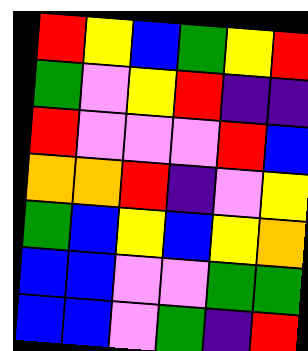[["red", "yellow", "blue", "green", "yellow", "red"], ["green", "violet", "yellow", "red", "indigo", "indigo"], ["red", "violet", "violet", "violet", "red", "blue"], ["orange", "orange", "red", "indigo", "violet", "yellow"], ["green", "blue", "yellow", "blue", "yellow", "orange"], ["blue", "blue", "violet", "violet", "green", "green"], ["blue", "blue", "violet", "green", "indigo", "red"]]